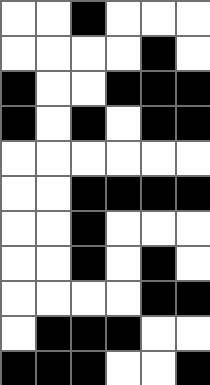[["white", "white", "black", "white", "white", "white"], ["white", "white", "white", "white", "black", "white"], ["black", "white", "white", "black", "black", "black"], ["black", "white", "black", "white", "black", "black"], ["white", "white", "white", "white", "white", "white"], ["white", "white", "black", "black", "black", "black"], ["white", "white", "black", "white", "white", "white"], ["white", "white", "black", "white", "black", "white"], ["white", "white", "white", "white", "black", "black"], ["white", "black", "black", "black", "white", "white"], ["black", "black", "black", "white", "white", "black"]]